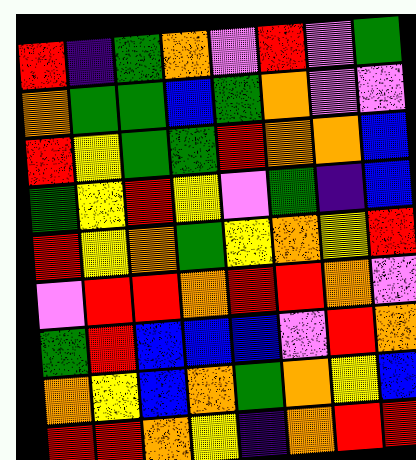[["red", "indigo", "green", "orange", "violet", "red", "violet", "green"], ["orange", "green", "green", "blue", "green", "orange", "violet", "violet"], ["red", "yellow", "green", "green", "red", "orange", "orange", "blue"], ["green", "yellow", "red", "yellow", "violet", "green", "indigo", "blue"], ["red", "yellow", "orange", "green", "yellow", "orange", "yellow", "red"], ["violet", "red", "red", "orange", "red", "red", "orange", "violet"], ["green", "red", "blue", "blue", "blue", "violet", "red", "orange"], ["orange", "yellow", "blue", "orange", "green", "orange", "yellow", "blue"], ["red", "red", "orange", "yellow", "indigo", "orange", "red", "red"]]